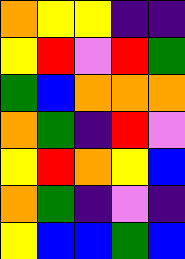[["orange", "yellow", "yellow", "indigo", "indigo"], ["yellow", "red", "violet", "red", "green"], ["green", "blue", "orange", "orange", "orange"], ["orange", "green", "indigo", "red", "violet"], ["yellow", "red", "orange", "yellow", "blue"], ["orange", "green", "indigo", "violet", "indigo"], ["yellow", "blue", "blue", "green", "blue"]]